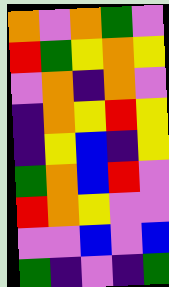[["orange", "violet", "orange", "green", "violet"], ["red", "green", "yellow", "orange", "yellow"], ["violet", "orange", "indigo", "orange", "violet"], ["indigo", "orange", "yellow", "red", "yellow"], ["indigo", "yellow", "blue", "indigo", "yellow"], ["green", "orange", "blue", "red", "violet"], ["red", "orange", "yellow", "violet", "violet"], ["violet", "violet", "blue", "violet", "blue"], ["green", "indigo", "violet", "indigo", "green"]]